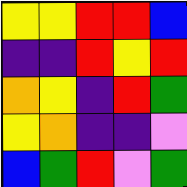[["yellow", "yellow", "red", "red", "blue"], ["indigo", "indigo", "red", "yellow", "red"], ["orange", "yellow", "indigo", "red", "green"], ["yellow", "orange", "indigo", "indigo", "violet"], ["blue", "green", "red", "violet", "green"]]